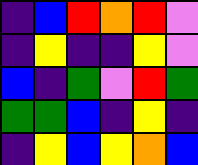[["indigo", "blue", "red", "orange", "red", "violet"], ["indigo", "yellow", "indigo", "indigo", "yellow", "violet"], ["blue", "indigo", "green", "violet", "red", "green"], ["green", "green", "blue", "indigo", "yellow", "indigo"], ["indigo", "yellow", "blue", "yellow", "orange", "blue"]]